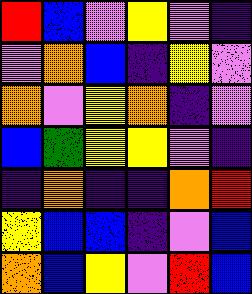[["red", "blue", "violet", "yellow", "violet", "indigo"], ["violet", "orange", "blue", "indigo", "yellow", "violet"], ["orange", "violet", "yellow", "orange", "indigo", "violet"], ["blue", "green", "yellow", "yellow", "violet", "indigo"], ["indigo", "orange", "indigo", "indigo", "orange", "red"], ["yellow", "blue", "blue", "indigo", "violet", "blue"], ["orange", "blue", "yellow", "violet", "red", "blue"]]